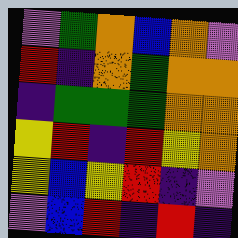[["violet", "green", "orange", "blue", "orange", "violet"], ["red", "indigo", "orange", "green", "orange", "orange"], ["indigo", "green", "green", "green", "orange", "orange"], ["yellow", "red", "indigo", "red", "yellow", "orange"], ["yellow", "blue", "yellow", "red", "indigo", "violet"], ["violet", "blue", "red", "indigo", "red", "indigo"]]